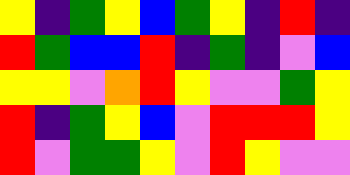[["yellow", "indigo", "green", "yellow", "blue", "green", "yellow", "indigo", "red", "indigo"], ["red", "green", "blue", "blue", "red", "indigo", "green", "indigo", "violet", "blue"], ["yellow", "yellow", "violet", "orange", "red", "yellow", "violet", "violet", "green", "yellow"], ["red", "indigo", "green", "yellow", "blue", "violet", "red", "red", "red", "yellow"], ["red", "violet", "green", "green", "yellow", "violet", "red", "yellow", "violet", "violet"]]